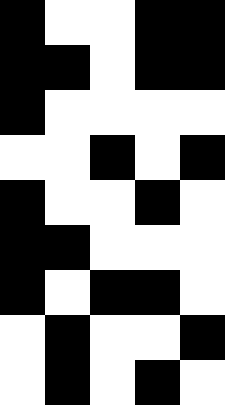[["black", "white", "white", "black", "black"], ["black", "black", "white", "black", "black"], ["black", "white", "white", "white", "white"], ["white", "white", "black", "white", "black"], ["black", "white", "white", "black", "white"], ["black", "black", "white", "white", "white"], ["black", "white", "black", "black", "white"], ["white", "black", "white", "white", "black"], ["white", "black", "white", "black", "white"]]